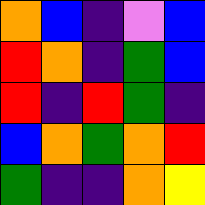[["orange", "blue", "indigo", "violet", "blue"], ["red", "orange", "indigo", "green", "blue"], ["red", "indigo", "red", "green", "indigo"], ["blue", "orange", "green", "orange", "red"], ["green", "indigo", "indigo", "orange", "yellow"]]